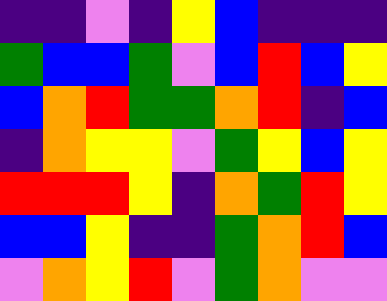[["indigo", "indigo", "violet", "indigo", "yellow", "blue", "indigo", "indigo", "indigo"], ["green", "blue", "blue", "green", "violet", "blue", "red", "blue", "yellow"], ["blue", "orange", "red", "green", "green", "orange", "red", "indigo", "blue"], ["indigo", "orange", "yellow", "yellow", "violet", "green", "yellow", "blue", "yellow"], ["red", "red", "red", "yellow", "indigo", "orange", "green", "red", "yellow"], ["blue", "blue", "yellow", "indigo", "indigo", "green", "orange", "red", "blue"], ["violet", "orange", "yellow", "red", "violet", "green", "orange", "violet", "violet"]]